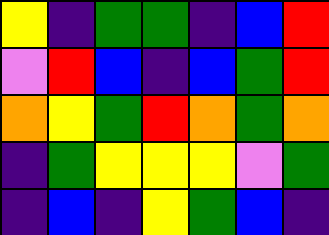[["yellow", "indigo", "green", "green", "indigo", "blue", "red"], ["violet", "red", "blue", "indigo", "blue", "green", "red"], ["orange", "yellow", "green", "red", "orange", "green", "orange"], ["indigo", "green", "yellow", "yellow", "yellow", "violet", "green"], ["indigo", "blue", "indigo", "yellow", "green", "blue", "indigo"]]